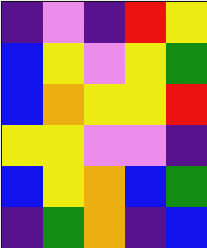[["indigo", "violet", "indigo", "red", "yellow"], ["blue", "yellow", "violet", "yellow", "green"], ["blue", "orange", "yellow", "yellow", "red"], ["yellow", "yellow", "violet", "violet", "indigo"], ["blue", "yellow", "orange", "blue", "green"], ["indigo", "green", "orange", "indigo", "blue"]]